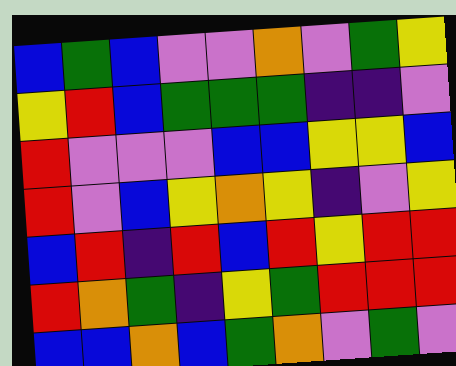[["blue", "green", "blue", "violet", "violet", "orange", "violet", "green", "yellow"], ["yellow", "red", "blue", "green", "green", "green", "indigo", "indigo", "violet"], ["red", "violet", "violet", "violet", "blue", "blue", "yellow", "yellow", "blue"], ["red", "violet", "blue", "yellow", "orange", "yellow", "indigo", "violet", "yellow"], ["blue", "red", "indigo", "red", "blue", "red", "yellow", "red", "red"], ["red", "orange", "green", "indigo", "yellow", "green", "red", "red", "red"], ["blue", "blue", "orange", "blue", "green", "orange", "violet", "green", "violet"]]